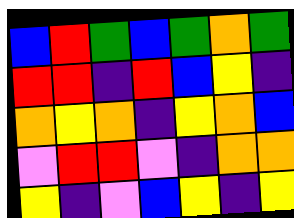[["blue", "red", "green", "blue", "green", "orange", "green"], ["red", "red", "indigo", "red", "blue", "yellow", "indigo"], ["orange", "yellow", "orange", "indigo", "yellow", "orange", "blue"], ["violet", "red", "red", "violet", "indigo", "orange", "orange"], ["yellow", "indigo", "violet", "blue", "yellow", "indigo", "yellow"]]